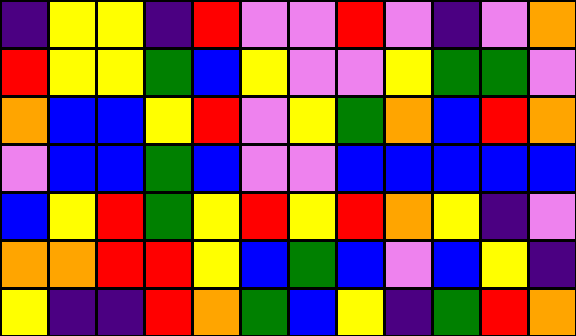[["indigo", "yellow", "yellow", "indigo", "red", "violet", "violet", "red", "violet", "indigo", "violet", "orange"], ["red", "yellow", "yellow", "green", "blue", "yellow", "violet", "violet", "yellow", "green", "green", "violet"], ["orange", "blue", "blue", "yellow", "red", "violet", "yellow", "green", "orange", "blue", "red", "orange"], ["violet", "blue", "blue", "green", "blue", "violet", "violet", "blue", "blue", "blue", "blue", "blue"], ["blue", "yellow", "red", "green", "yellow", "red", "yellow", "red", "orange", "yellow", "indigo", "violet"], ["orange", "orange", "red", "red", "yellow", "blue", "green", "blue", "violet", "blue", "yellow", "indigo"], ["yellow", "indigo", "indigo", "red", "orange", "green", "blue", "yellow", "indigo", "green", "red", "orange"]]